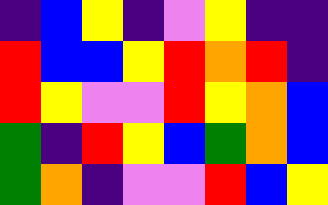[["indigo", "blue", "yellow", "indigo", "violet", "yellow", "indigo", "indigo"], ["red", "blue", "blue", "yellow", "red", "orange", "red", "indigo"], ["red", "yellow", "violet", "violet", "red", "yellow", "orange", "blue"], ["green", "indigo", "red", "yellow", "blue", "green", "orange", "blue"], ["green", "orange", "indigo", "violet", "violet", "red", "blue", "yellow"]]